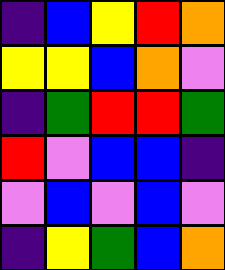[["indigo", "blue", "yellow", "red", "orange"], ["yellow", "yellow", "blue", "orange", "violet"], ["indigo", "green", "red", "red", "green"], ["red", "violet", "blue", "blue", "indigo"], ["violet", "blue", "violet", "blue", "violet"], ["indigo", "yellow", "green", "blue", "orange"]]